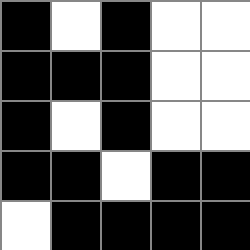[["black", "white", "black", "white", "white"], ["black", "black", "black", "white", "white"], ["black", "white", "black", "white", "white"], ["black", "black", "white", "black", "black"], ["white", "black", "black", "black", "black"]]